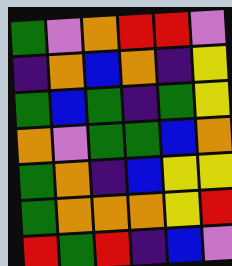[["green", "violet", "orange", "red", "red", "violet"], ["indigo", "orange", "blue", "orange", "indigo", "yellow"], ["green", "blue", "green", "indigo", "green", "yellow"], ["orange", "violet", "green", "green", "blue", "orange"], ["green", "orange", "indigo", "blue", "yellow", "yellow"], ["green", "orange", "orange", "orange", "yellow", "red"], ["red", "green", "red", "indigo", "blue", "violet"]]